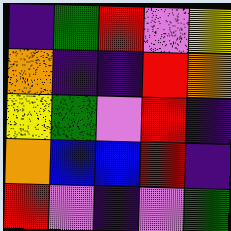[["indigo", "green", "red", "violet", "yellow"], ["orange", "indigo", "indigo", "red", "orange"], ["yellow", "green", "violet", "red", "indigo"], ["orange", "blue", "blue", "red", "indigo"], ["red", "violet", "indigo", "violet", "green"]]